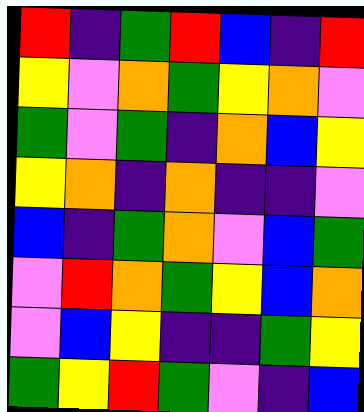[["red", "indigo", "green", "red", "blue", "indigo", "red"], ["yellow", "violet", "orange", "green", "yellow", "orange", "violet"], ["green", "violet", "green", "indigo", "orange", "blue", "yellow"], ["yellow", "orange", "indigo", "orange", "indigo", "indigo", "violet"], ["blue", "indigo", "green", "orange", "violet", "blue", "green"], ["violet", "red", "orange", "green", "yellow", "blue", "orange"], ["violet", "blue", "yellow", "indigo", "indigo", "green", "yellow"], ["green", "yellow", "red", "green", "violet", "indigo", "blue"]]